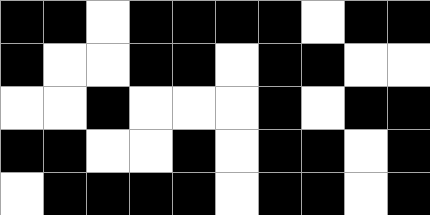[["black", "black", "white", "black", "black", "black", "black", "white", "black", "black"], ["black", "white", "white", "black", "black", "white", "black", "black", "white", "white"], ["white", "white", "black", "white", "white", "white", "black", "white", "black", "black"], ["black", "black", "white", "white", "black", "white", "black", "black", "white", "black"], ["white", "black", "black", "black", "black", "white", "black", "black", "white", "black"]]